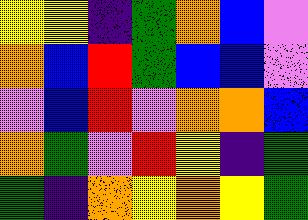[["yellow", "yellow", "indigo", "green", "orange", "blue", "violet"], ["orange", "blue", "red", "green", "blue", "blue", "violet"], ["violet", "blue", "red", "violet", "orange", "orange", "blue"], ["orange", "green", "violet", "red", "yellow", "indigo", "green"], ["green", "indigo", "orange", "yellow", "orange", "yellow", "green"]]